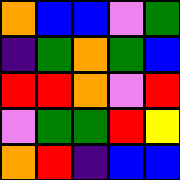[["orange", "blue", "blue", "violet", "green"], ["indigo", "green", "orange", "green", "blue"], ["red", "red", "orange", "violet", "red"], ["violet", "green", "green", "red", "yellow"], ["orange", "red", "indigo", "blue", "blue"]]